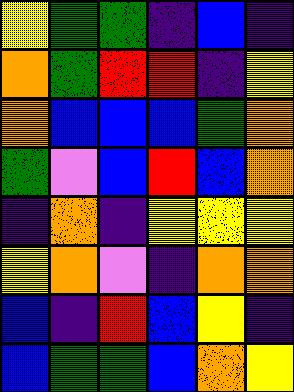[["yellow", "green", "green", "indigo", "blue", "indigo"], ["orange", "green", "red", "red", "indigo", "yellow"], ["orange", "blue", "blue", "blue", "green", "orange"], ["green", "violet", "blue", "red", "blue", "orange"], ["indigo", "orange", "indigo", "yellow", "yellow", "yellow"], ["yellow", "orange", "violet", "indigo", "orange", "orange"], ["blue", "indigo", "red", "blue", "yellow", "indigo"], ["blue", "green", "green", "blue", "orange", "yellow"]]